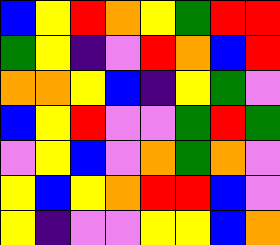[["blue", "yellow", "red", "orange", "yellow", "green", "red", "red"], ["green", "yellow", "indigo", "violet", "red", "orange", "blue", "red"], ["orange", "orange", "yellow", "blue", "indigo", "yellow", "green", "violet"], ["blue", "yellow", "red", "violet", "violet", "green", "red", "green"], ["violet", "yellow", "blue", "violet", "orange", "green", "orange", "violet"], ["yellow", "blue", "yellow", "orange", "red", "red", "blue", "violet"], ["yellow", "indigo", "violet", "violet", "yellow", "yellow", "blue", "orange"]]